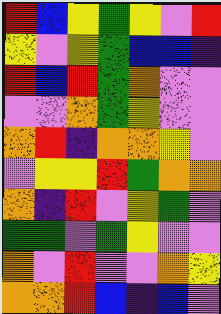[["red", "blue", "yellow", "green", "yellow", "violet", "red"], ["yellow", "violet", "yellow", "green", "blue", "blue", "indigo"], ["red", "blue", "red", "green", "orange", "violet", "violet"], ["violet", "violet", "orange", "green", "yellow", "violet", "violet"], ["orange", "red", "indigo", "orange", "orange", "yellow", "violet"], ["violet", "yellow", "yellow", "red", "green", "orange", "orange"], ["orange", "indigo", "red", "violet", "yellow", "green", "violet"], ["green", "green", "violet", "green", "yellow", "violet", "violet"], ["orange", "violet", "red", "violet", "violet", "orange", "yellow"], ["orange", "orange", "red", "blue", "indigo", "blue", "violet"]]